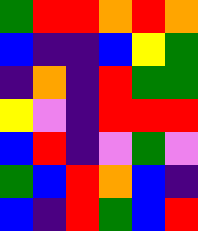[["green", "red", "red", "orange", "red", "orange"], ["blue", "indigo", "indigo", "blue", "yellow", "green"], ["indigo", "orange", "indigo", "red", "green", "green"], ["yellow", "violet", "indigo", "red", "red", "red"], ["blue", "red", "indigo", "violet", "green", "violet"], ["green", "blue", "red", "orange", "blue", "indigo"], ["blue", "indigo", "red", "green", "blue", "red"]]